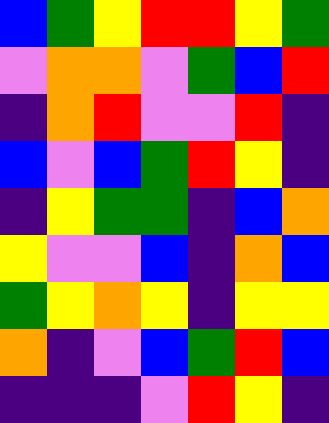[["blue", "green", "yellow", "red", "red", "yellow", "green"], ["violet", "orange", "orange", "violet", "green", "blue", "red"], ["indigo", "orange", "red", "violet", "violet", "red", "indigo"], ["blue", "violet", "blue", "green", "red", "yellow", "indigo"], ["indigo", "yellow", "green", "green", "indigo", "blue", "orange"], ["yellow", "violet", "violet", "blue", "indigo", "orange", "blue"], ["green", "yellow", "orange", "yellow", "indigo", "yellow", "yellow"], ["orange", "indigo", "violet", "blue", "green", "red", "blue"], ["indigo", "indigo", "indigo", "violet", "red", "yellow", "indigo"]]